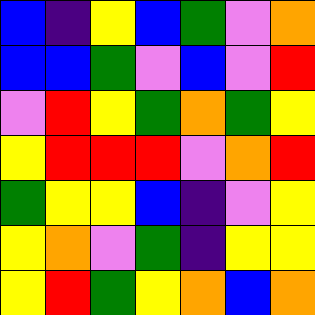[["blue", "indigo", "yellow", "blue", "green", "violet", "orange"], ["blue", "blue", "green", "violet", "blue", "violet", "red"], ["violet", "red", "yellow", "green", "orange", "green", "yellow"], ["yellow", "red", "red", "red", "violet", "orange", "red"], ["green", "yellow", "yellow", "blue", "indigo", "violet", "yellow"], ["yellow", "orange", "violet", "green", "indigo", "yellow", "yellow"], ["yellow", "red", "green", "yellow", "orange", "blue", "orange"]]